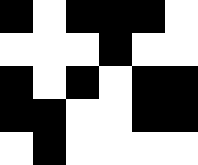[["black", "white", "black", "black", "black", "white"], ["white", "white", "white", "black", "white", "white"], ["black", "white", "black", "white", "black", "black"], ["black", "black", "white", "white", "black", "black"], ["white", "black", "white", "white", "white", "white"]]